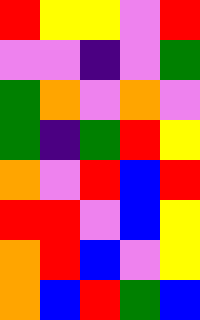[["red", "yellow", "yellow", "violet", "red"], ["violet", "violet", "indigo", "violet", "green"], ["green", "orange", "violet", "orange", "violet"], ["green", "indigo", "green", "red", "yellow"], ["orange", "violet", "red", "blue", "red"], ["red", "red", "violet", "blue", "yellow"], ["orange", "red", "blue", "violet", "yellow"], ["orange", "blue", "red", "green", "blue"]]